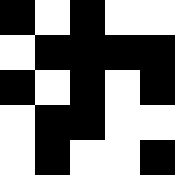[["black", "white", "black", "white", "white"], ["white", "black", "black", "black", "black"], ["black", "white", "black", "white", "black"], ["white", "black", "black", "white", "white"], ["white", "black", "white", "white", "black"]]